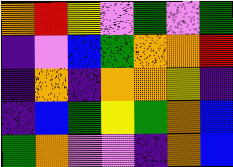[["orange", "red", "yellow", "violet", "green", "violet", "green"], ["indigo", "violet", "blue", "green", "orange", "orange", "red"], ["indigo", "orange", "indigo", "orange", "orange", "yellow", "indigo"], ["indigo", "blue", "green", "yellow", "green", "orange", "blue"], ["green", "orange", "violet", "violet", "indigo", "orange", "blue"]]